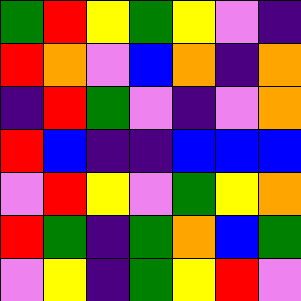[["green", "red", "yellow", "green", "yellow", "violet", "indigo"], ["red", "orange", "violet", "blue", "orange", "indigo", "orange"], ["indigo", "red", "green", "violet", "indigo", "violet", "orange"], ["red", "blue", "indigo", "indigo", "blue", "blue", "blue"], ["violet", "red", "yellow", "violet", "green", "yellow", "orange"], ["red", "green", "indigo", "green", "orange", "blue", "green"], ["violet", "yellow", "indigo", "green", "yellow", "red", "violet"]]